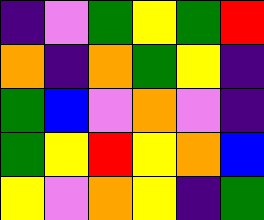[["indigo", "violet", "green", "yellow", "green", "red"], ["orange", "indigo", "orange", "green", "yellow", "indigo"], ["green", "blue", "violet", "orange", "violet", "indigo"], ["green", "yellow", "red", "yellow", "orange", "blue"], ["yellow", "violet", "orange", "yellow", "indigo", "green"]]